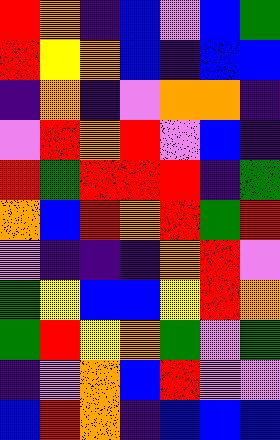[["red", "orange", "indigo", "blue", "violet", "blue", "green"], ["red", "yellow", "orange", "blue", "indigo", "blue", "blue"], ["indigo", "orange", "indigo", "violet", "orange", "orange", "indigo"], ["violet", "red", "orange", "red", "violet", "blue", "indigo"], ["red", "green", "red", "red", "red", "indigo", "green"], ["orange", "blue", "red", "orange", "red", "green", "red"], ["violet", "indigo", "indigo", "indigo", "orange", "red", "violet"], ["green", "yellow", "blue", "blue", "yellow", "red", "orange"], ["green", "red", "yellow", "orange", "green", "violet", "green"], ["indigo", "violet", "orange", "blue", "red", "violet", "violet"], ["blue", "red", "orange", "indigo", "blue", "blue", "blue"]]